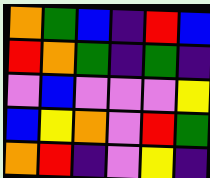[["orange", "green", "blue", "indigo", "red", "blue"], ["red", "orange", "green", "indigo", "green", "indigo"], ["violet", "blue", "violet", "violet", "violet", "yellow"], ["blue", "yellow", "orange", "violet", "red", "green"], ["orange", "red", "indigo", "violet", "yellow", "indigo"]]